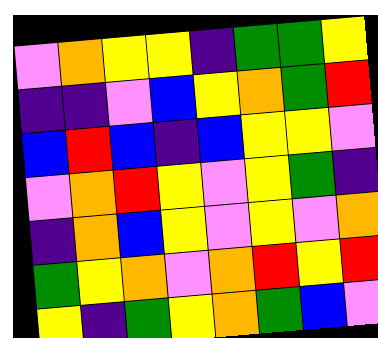[["violet", "orange", "yellow", "yellow", "indigo", "green", "green", "yellow"], ["indigo", "indigo", "violet", "blue", "yellow", "orange", "green", "red"], ["blue", "red", "blue", "indigo", "blue", "yellow", "yellow", "violet"], ["violet", "orange", "red", "yellow", "violet", "yellow", "green", "indigo"], ["indigo", "orange", "blue", "yellow", "violet", "yellow", "violet", "orange"], ["green", "yellow", "orange", "violet", "orange", "red", "yellow", "red"], ["yellow", "indigo", "green", "yellow", "orange", "green", "blue", "violet"]]